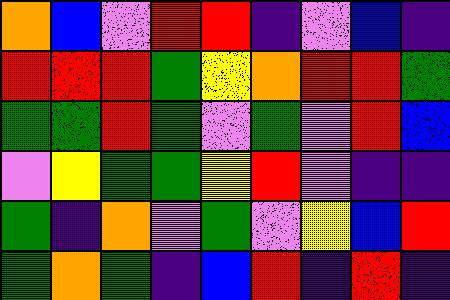[["orange", "blue", "violet", "red", "red", "indigo", "violet", "blue", "indigo"], ["red", "red", "red", "green", "yellow", "orange", "red", "red", "green"], ["green", "green", "red", "green", "violet", "green", "violet", "red", "blue"], ["violet", "yellow", "green", "green", "yellow", "red", "violet", "indigo", "indigo"], ["green", "indigo", "orange", "violet", "green", "violet", "yellow", "blue", "red"], ["green", "orange", "green", "indigo", "blue", "red", "indigo", "red", "indigo"]]